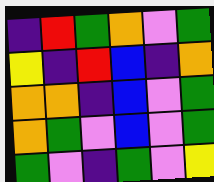[["indigo", "red", "green", "orange", "violet", "green"], ["yellow", "indigo", "red", "blue", "indigo", "orange"], ["orange", "orange", "indigo", "blue", "violet", "green"], ["orange", "green", "violet", "blue", "violet", "green"], ["green", "violet", "indigo", "green", "violet", "yellow"]]